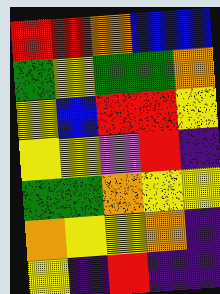[["red", "red", "orange", "blue", "blue"], ["green", "yellow", "green", "green", "orange"], ["yellow", "blue", "red", "red", "yellow"], ["yellow", "yellow", "violet", "red", "indigo"], ["green", "green", "orange", "yellow", "yellow"], ["orange", "yellow", "yellow", "orange", "indigo"], ["yellow", "indigo", "red", "indigo", "indigo"]]